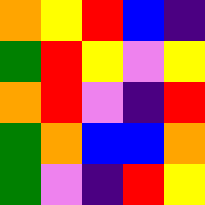[["orange", "yellow", "red", "blue", "indigo"], ["green", "red", "yellow", "violet", "yellow"], ["orange", "red", "violet", "indigo", "red"], ["green", "orange", "blue", "blue", "orange"], ["green", "violet", "indigo", "red", "yellow"]]